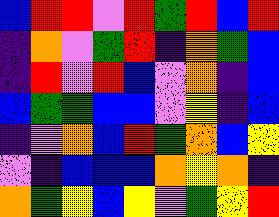[["blue", "red", "red", "violet", "red", "green", "red", "blue", "red"], ["indigo", "orange", "violet", "green", "red", "indigo", "orange", "green", "blue"], ["indigo", "red", "violet", "red", "blue", "violet", "orange", "indigo", "blue"], ["blue", "green", "green", "blue", "blue", "violet", "yellow", "indigo", "blue"], ["indigo", "violet", "orange", "blue", "red", "green", "orange", "blue", "yellow"], ["violet", "indigo", "blue", "blue", "blue", "orange", "yellow", "orange", "indigo"], ["orange", "green", "yellow", "blue", "yellow", "violet", "green", "yellow", "red"]]